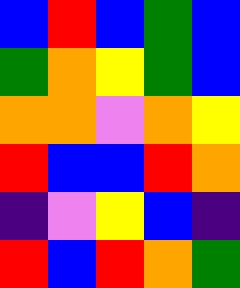[["blue", "red", "blue", "green", "blue"], ["green", "orange", "yellow", "green", "blue"], ["orange", "orange", "violet", "orange", "yellow"], ["red", "blue", "blue", "red", "orange"], ["indigo", "violet", "yellow", "blue", "indigo"], ["red", "blue", "red", "orange", "green"]]